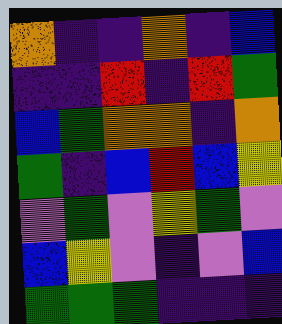[["orange", "indigo", "indigo", "orange", "indigo", "blue"], ["indigo", "indigo", "red", "indigo", "red", "green"], ["blue", "green", "orange", "orange", "indigo", "orange"], ["green", "indigo", "blue", "red", "blue", "yellow"], ["violet", "green", "violet", "yellow", "green", "violet"], ["blue", "yellow", "violet", "indigo", "violet", "blue"], ["green", "green", "green", "indigo", "indigo", "indigo"]]